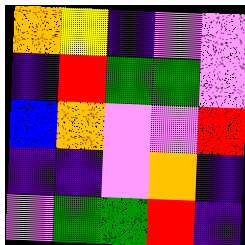[["orange", "yellow", "indigo", "violet", "violet"], ["indigo", "red", "green", "green", "violet"], ["blue", "orange", "violet", "violet", "red"], ["indigo", "indigo", "violet", "orange", "indigo"], ["violet", "green", "green", "red", "indigo"]]